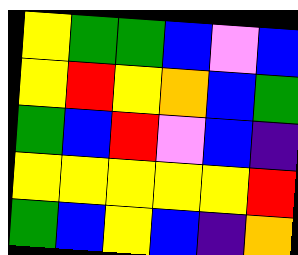[["yellow", "green", "green", "blue", "violet", "blue"], ["yellow", "red", "yellow", "orange", "blue", "green"], ["green", "blue", "red", "violet", "blue", "indigo"], ["yellow", "yellow", "yellow", "yellow", "yellow", "red"], ["green", "blue", "yellow", "blue", "indigo", "orange"]]